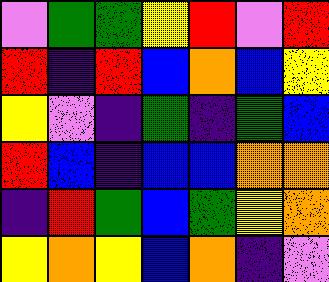[["violet", "green", "green", "yellow", "red", "violet", "red"], ["red", "indigo", "red", "blue", "orange", "blue", "yellow"], ["yellow", "violet", "indigo", "green", "indigo", "green", "blue"], ["red", "blue", "indigo", "blue", "blue", "orange", "orange"], ["indigo", "red", "green", "blue", "green", "yellow", "orange"], ["yellow", "orange", "yellow", "blue", "orange", "indigo", "violet"]]